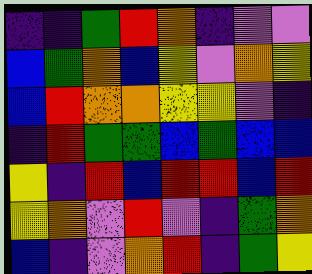[["indigo", "indigo", "green", "red", "orange", "indigo", "violet", "violet"], ["blue", "green", "orange", "blue", "yellow", "violet", "orange", "yellow"], ["blue", "red", "orange", "orange", "yellow", "yellow", "violet", "indigo"], ["indigo", "red", "green", "green", "blue", "green", "blue", "blue"], ["yellow", "indigo", "red", "blue", "red", "red", "blue", "red"], ["yellow", "orange", "violet", "red", "violet", "indigo", "green", "orange"], ["blue", "indigo", "violet", "orange", "red", "indigo", "green", "yellow"]]